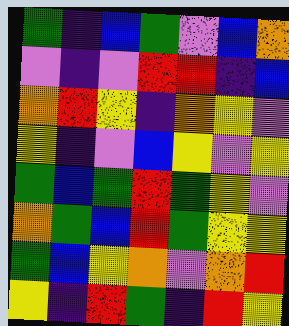[["green", "indigo", "blue", "green", "violet", "blue", "orange"], ["violet", "indigo", "violet", "red", "red", "indigo", "blue"], ["orange", "red", "yellow", "indigo", "orange", "yellow", "violet"], ["yellow", "indigo", "violet", "blue", "yellow", "violet", "yellow"], ["green", "blue", "green", "red", "green", "yellow", "violet"], ["orange", "green", "blue", "red", "green", "yellow", "yellow"], ["green", "blue", "yellow", "orange", "violet", "orange", "red"], ["yellow", "indigo", "red", "green", "indigo", "red", "yellow"]]